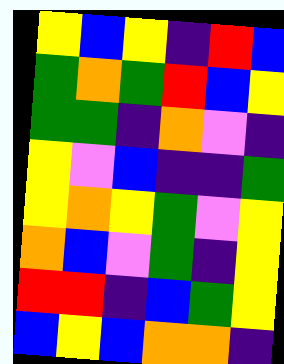[["yellow", "blue", "yellow", "indigo", "red", "blue"], ["green", "orange", "green", "red", "blue", "yellow"], ["green", "green", "indigo", "orange", "violet", "indigo"], ["yellow", "violet", "blue", "indigo", "indigo", "green"], ["yellow", "orange", "yellow", "green", "violet", "yellow"], ["orange", "blue", "violet", "green", "indigo", "yellow"], ["red", "red", "indigo", "blue", "green", "yellow"], ["blue", "yellow", "blue", "orange", "orange", "indigo"]]